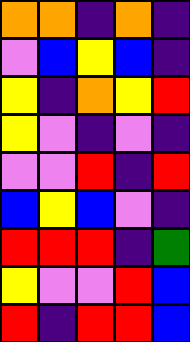[["orange", "orange", "indigo", "orange", "indigo"], ["violet", "blue", "yellow", "blue", "indigo"], ["yellow", "indigo", "orange", "yellow", "red"], ["yellow", "violet", "indigo", "violet", "indigo"], ["violet", "violet", "red", "indigo", "red"], ["blue", "yellow", "blue", "violet", "indigo"], ["red", "red", "red", "indigo", "green"], ["yellow", "violet", "violet", "red", "blue"], ["red", "indigo", "red", "red", "blue"]]